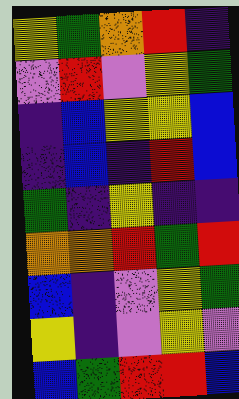[["yellow", "green", "orange", "red", "indigo"], ["violet", "red", "violet", "yellow", "green"], ["indigo", "blue", "yellow", "yellow", "blue"], ["indigo", "blue", "indigo", "red", "blue"], ["green", "indigo", "yellow", "indigo", "indigo"], ["orange", "orange", "red", "green", "red"], ["blue", "indigo", "violet", "yellow", "green"], ["yellow", "indigo", "violet", "yellow", "violet"], ["blue", "green", "red", "red", "blue"]]